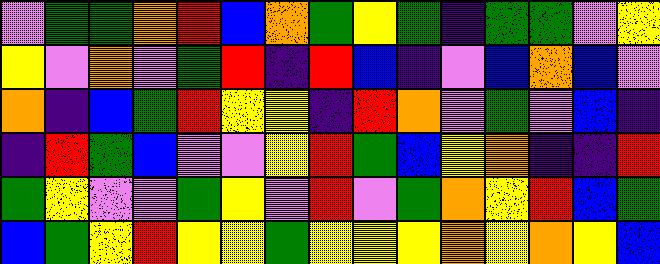[["violet", "green", "green", "orange", "red", "blue", "orange", "green", "yellow", "green", "indigo", "green", "green", "violet", "yellow"], ["yellow", "violet", "orange", "violet", "green", "red", "indigo", "red", "blue", "indigo", "violet", "blue", "orange", "blue", "violet"], ["orange", "indigo", "blue", "green", "red", "yellow", "yellow", "indigo", "red", "orange", "violet", "green", "violet", "blue", "indigo"], ["indigo", "red", "green", "blue", "violet", "violet", "yellow", "red", "green", "blue", "yellow", "orange", "indigo", "indigo", "red"], ["green", "yellow", "violet", "violet", "green", "yellow", "violet", "red", "violet", "green", "orange", "yellow", "red", "blue", "green"], ["blue", "green", "yellow", "red", "yellow", "yellow", "green", "yellow", "yellow", "yellow", "orange", "yellow", "orange", "yellow", "blue"]]